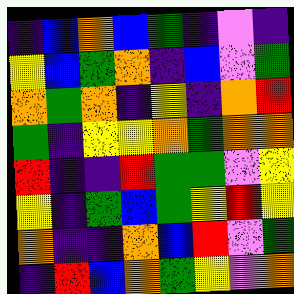[["indigo", "blue", "orange", "blue", "green", "indigo", "violet", "indigo"], ["yellow", "blue", "green", "orange", "indigo", "blue", "violet", "green"], ["orange", "green", "orange", "indigo", "yellow", "indigo", "orange", "red"], ["green", "indigo", "yellow", "yellow", "orange", "green", "orange", "orange"], ["red", "indigo", "indigo", "red", "green", "green", "violet", "yellow"], ["yellow", "indigo", "green", "blue", "green", "yellow", "red", "yellow"], ["orange", "indigo", "indigo", "orange", "blue", "red", "violet", "green"], ["indigo", "red", "blue", "orange", "green", "yellow", "violet", "orange"]]